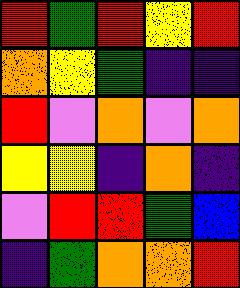[["red", "green", "red", "yellow", "red"], ["orange", "yellow", "green", "indigo", "indigo"], ["red", "violet", "orange", "violet", "orange"], ["yellow", "yellow", "indigo", "orange", "indigo"], ["violet", "red", "red", "green", "blue"], ["indigo", "green", "orange", "orange", "red"]]